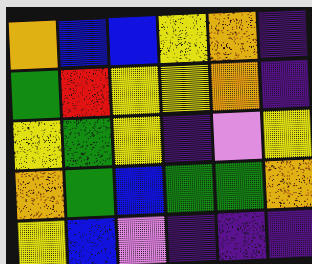[["orange", "blue", "blue", "yellow", "orange", "indigo"], ["green", "red", "yellow", "yellow", "orange", "indigo"], ["yellow", "green", "yellow", "indigo", "violet", "yellow"], ["orange", "green", "blue", "green", "green", "orange"], ["yellow", "blue", "violet", "indigo", "indigo", "indigo"]]